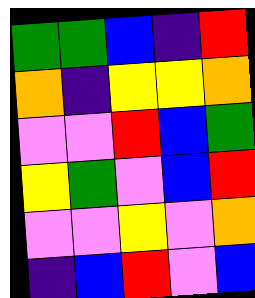[["green", "green", "blue", "indigo", "red"], ["orange", "indigo", "yellow", "yellow", "orange"], ["violet", "violet", "red", "blue", "green"], ["yellow", "green", "violet", "blue", "red"], ["violet", "violet", "yellow", "violet", "orange"], ["indigo", "blue", "red", "violet", "blue"]]